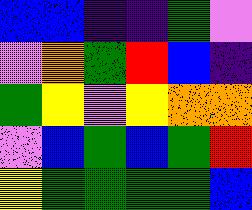[["blue", "blue", "indigo", "indigo", "green", "violet"], ["violet", "orange", "green", "red", "blue", "indigo"], ["green", "yellow", "violet", "yellow", "orange", "orange"], ["violet", "blue", "green", "blue", "green", "red"], ["yellow", "green", "green", "green", "green", "blue"]]